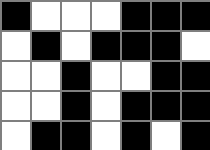[["black", "white", "white", "white", "black", "black", "black"], ["white", "black", "white", "black", "black", "black", "white"], ["white", "white", "black", "white", "white", "black", "black"], ["white", "white", "black", "white", "black", "black", "black"], ["white", "black", "black", "white", "black", "white", "black"]]